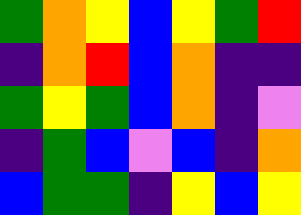[["green", "orange", "yellow", "blue", "yellow", "green", "red"], ["indigo", "orange", "red", "blue", "orange", "indigo", "indigo"], ["green", "yellow", "green", "blue", "orange", "indigo", "violet"], ["indigo", "green", "blue", "violet", "blue", "indigo", "orange"], ["blue", "green", "green", "indigo", "yellow", "blue", "yellow"]]